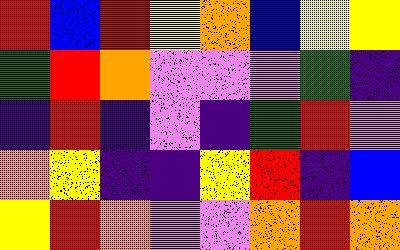[["red", "blue", "red", "yellow", "orange", "blue", "yellow", "yellow"], ["green", "red", "orange", "violet", "violet", "violet", "green", "indigo"], ["indigo", "red", "indigo", "violet", "indigo", "green", "red", "violet"], ["orange", "yellow", "indigo", "indigo", "yellow", "red", "indigo", "blue"], ["yellow", "red", "orange", "violet", "violet", "orange", "red", "orange"]]